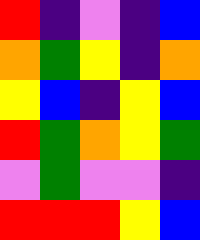[["red", "indigo", "violet", "indigo", "blue"], ["orange", "green", "yellow", "indigo", "orange"], ["yellow", "blue", "indigo", "yellow", "blue"], ["red", "green", "orange", "yellow", "green"], ["violet", "green", "violet", "violet", "indigo"], ["red", "red", "red", "yellow", "blue"]]